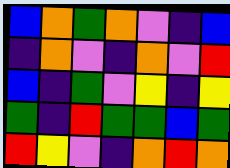[["blue", "orange", "green", "orange", "violet", "indigo", "blue"], ["indigo", "orange", "violet", "indigo", "orange", "violet", "red"], ["blue", "indigo", "green", "violet", "yellow", "indigo", "yellow"], ["green", "indigo", "red", "green", "green", "blue", "green"], ["red", "yellow", "violet", "indigo", "orange", "red", "orange"]]